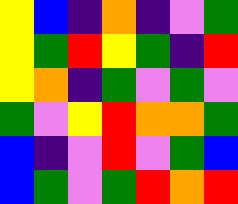[["yellow", "blue", "indigo", "orange", "indigo", "violet", "green"], ["yellow", "green", "red", "yellow", "green", "indigo", "red"], ["yellow", "orange", "indigo", "green", "violet", "green", "violet"], ["green", "violet", "yellow", "red", "orange", "orange", "green"], ["blue", "indigo", "violet", "red", "violet", "green", "blue"], ["blue", "green", "violet", "green", "red", "orange", "red"]]